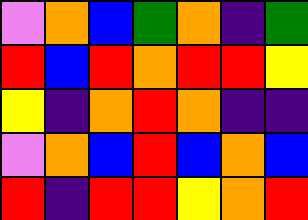[["violet", "orange", "blue", "green", "orange", "indigo", "green"], ["red", "blue", "red", "orange", "red", "red", "yellow"], ["yellow", "indigo", "orange", "red", "orange", "indigo", "indigo"], ["violet", "orange", "blue", "red", "blue", "orange", "blue"], ["red", "indigo", "red", "red", "yellow", "orange", "red"]]